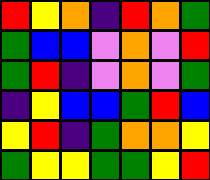[["red", "yellow", "orange", "indigo", "red", "orange", "green"], ["green", "blue", "blue", "violet", "orange", "violet", "red"], ["green", "red", "indigo", "violet", "orange", "violet", "green"], ["indigo", "yellow", "blue", "blue", "green", "red", "blue"], ["yellow", "red", "indigo", "green", "orange", "orange", "yellow"], ["green", "yellow", "yellow", "green", "green", "yellow", "red"]]